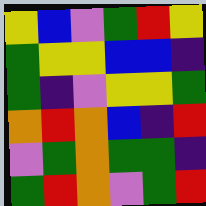[["yellow", "blue", "violet", "green", "red", "yellow"], ["green", "yellow", "yellow", "blue", "blue", "indigo"], ["green", "indigo", "violet", "yellow", "yellow", "green"], ["orange", "red", "orange", "blue", "indigo", "red"], ["violet", "green", "orange", "green", "green", "indigo"], ["green", "red", "orange", "violet", "green", "red"]]